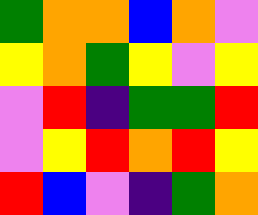[["green", "orange", "orange", "blue", "orange", "violet"], ["yellow", "orange", "green", "yellow", "violet", "yellow"], ["violet", "red", "indigo", "green", "green", "red"], ["violet", "yellow", "red", "orange", "red", "yellow"], ["red", "blue", "violet", "indigo", "green", "orange"]]